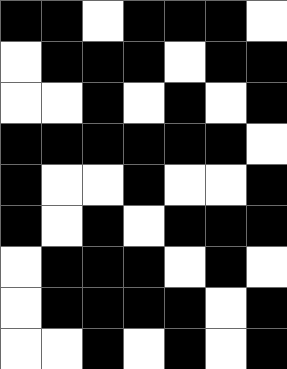[["black", "black", "white", "black", "black", "black", "white"], ["white", "black", "black", "black", "white", "black", "black"], ["white", "white", "black", "white", "black", "white", "black"], ["black", "black", "black", "black", "black", "black", "white"], ["black", "white", "white", "black", "white", "white", "black"], ["black", "white", "black", "white", "black", "black", "black"], ["white", "black", "black", "black", "white", "black", "white"], ["white", "black", "black", "black", "black", "white", "black"], ["white", "white", "black", "white", "black", "white", "black"]]